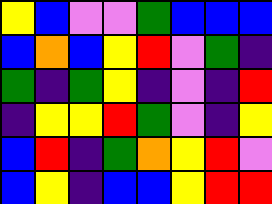[["yellow", "blue", "violet", "violet", "green", "blue", "blue", "blue"], ["blue", "orange", "blue", "yellow", "red", "violet", "green", "indigo"], ["green", "indigo", "green", "yellow", "indigo", "violet", "indigo", "red"], ["indigo", "yellow", "yellow", "red", "green", "violet", "indigo", "yellow"], ["blue", "red", "indigo", "green", "orange", "yellow", "red", "violet"], ["blue", "yellow", "indigo", "blue", "blue", "yellow", "red", "red"]]